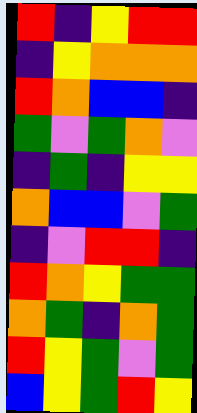[["red", "indigo", "yellow", "red", "red"], ["indigo", "yellow", "orange", "orange", "orange"], ["red", "orange", "blue", "blue", "indigo"], ["green", "violet", "green", "orange", "violet"], ["indigo", "green", "indigo", "yellow", "yellow"], ["orange", "blue", "blue", "violet", "green"], ["indigo", "violet", "red", "red", "indigo"], ["red", "orange", "yellow", "green", "green"], ["orange", "green", "indigo", "orange", "green"], ["red", "yellow", "green", "violet", "green"], ["blue", "yellow", "green", "red", "yellow"]]